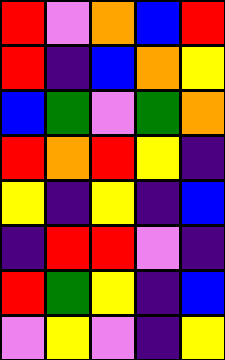[["red", "violet", "orange", "blue", "red"], ["red", "indigo", "blue", "orange", "yellow"], ["blue", "green", "violet", "green", "orange"], ["red", "orange", "red", "yellow", "indigo"], ["yellow", "indigo", "yellow", "indigo", "blue"], ["indigo", "red", "red", "violet", "indigo"], ["red", "green", "yellow", "indigo", "blue"], ["violet", "yellow", "violet", "indigo", "yellow"]]